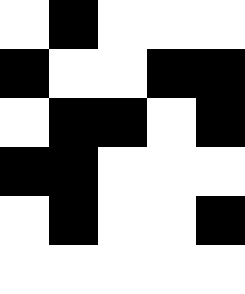[["white", "black", "white", "white", "white"], ["black", "white", "white", "black", "black"], ["white", "black", "black", "white", "black"], ["black", "black", "white", "white", "white"], ["white", "black", "white", "white", "black"], ["white", "white", "white", "white", "white"]]